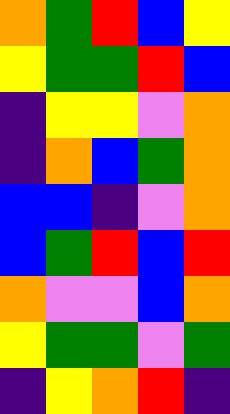[["orange", "green", "red", "blue", "yellow"], ["yellow", "green", "green", "red", "blue"], ["indigo", "yellow", "yellow", "violet", "orange"], ["indigo", "orange", "blue", "green", "orange"], ["blue", "blue", "indigo", "violet", "orange"], ["blue", "green", "red", "blue", "red"], ["orange", "violet", "violet", "blue", "orange"], ["yellow", "green", "green", "violet", "green"], ["indigo", "yellow", "orange", "red", "indigo"]]